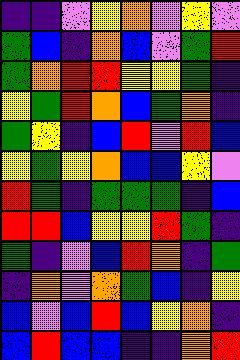[["indigo", "indigo", "violet", "yellow", "orange", "violet", "yellow", "violet"], ["green", "blue", "indigo", "orange", "blue", "violet", "green", "red"], ["green", "orange", "red", "red", "yellow", "yellow", "green", "indigo"], ["yellow", "green", "red", "orange", "blue", "green", "orange", "indigo"], ["green", "yellow", "indigo", "blue", "red", "violet", "red", "blue"], ["yellow", "green", "yellow", "orange", "blue", "blue", "yellow", "violet"], ["red", "green", "indigo", "green", "green", "green", "indigo", "blue"], ["red", "red", "blue", "yellow", "yellow", "red", "green", "indigo"], ["green", "indigo", "violet", "blue", "red", "orange", "indigo", "green"], ["indigo", "orange", "violet", "orange", "green", "blue", "indigo", "yellow"], ["blue", "violet", "blue", "red", "blue", "yellow", "orange", "indigo"], ["blue", "red", "blue", "blue", "indigo", "indigo", "orange", "red"]]